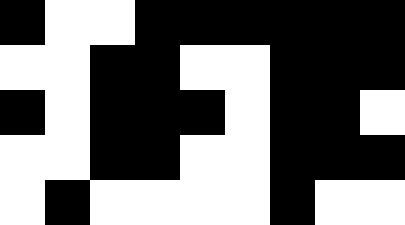[["black", "white", "white", "black", "black", "black", "black", "black", "black"], ["white", "white", "black", "black", "white", "white", "black", "black", "black"], ["black", "white", "black", "black", "black", "white", "black", "black", "white"], ["white", "white", "black", "black", "white", "white", "black", "black", "black"], ["white", "black", "white", "white", "white", "white", "black", "white", "white"]]